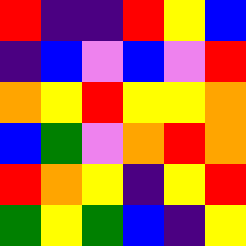[["red", "indigo", "indigo", "red", "yellow", "blue"], ["indigo", "blue", "violet", "blue", "violet", "red"], ["orange", "yellow", "red", "yellow", "yellow", "orange"], ["blue", "green", "violet", "orange", "red", "orange"], ["red", "orange", "yellow", "indigo", "yellow", "red"], ["green", "yellow", "green", "blue", "indigo", "yellow"]]